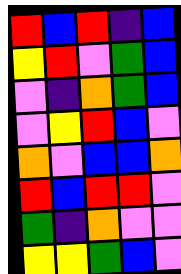[["red", "blue", "red", "indigo", "blue"], ["yellow", "red", "violet", "green", "blue"], ["violet", "indigo", "orange", "green", "blue"], ["violet", "yellow", "red", "blue", "violet"], ["orange", "violet", "blue", "blue", "orange"], ["red", "blue", "red", "red", "violet"], ["green", "indigo", "orange", "violet", "violet"], ["yellow", "yellow", "green", "blue", "violet"]]